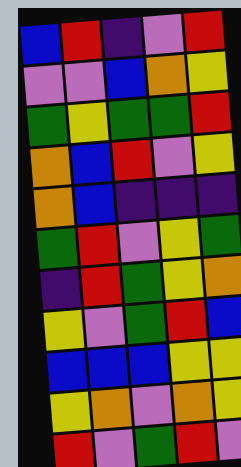[["blue", "red", "indigo", "violet", "red"], ["violet", "violet", "blue", "orange", "yellow"], ["green", "yellow", "green", "green", "red"], ["orange", "blue", "red", "violet", "yellow"], ["orange", "blue", "indigo", "indigo", "indigo"], ["green", "red", "violet", "yellow", "green"], ["indigo", "red", "green", "yellow", "orange"], ["yellow", "violet", "green", "red", "blue"], ["blue", "blue", "blue", "yellow", "yellow"], ["yellow", "orange", "violet", "orange", "yellow"], ["red", "violet", "green", "red", "violet"]]